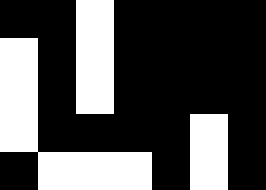[["black", "black", "white", "black", "black", "black", "black"], ["white", "black", "white", "black", "black", "black", "black"], ["white", "black", "white", "black", "black", "black", "black"], ["white", "black", "black", "black", "black", "white", "black"], ["black", "white", "white", "white", "black", "white", "black"]]